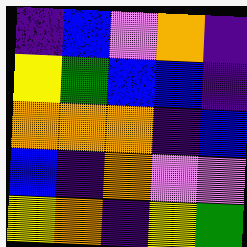[["indigo", "blue", "violet", "orange", "indigo"], ["yellow", "green", "blue", "blue", "indigo"], ["orange", "orange", "orange", "indigo", "blue"], ["blue", "indigo", "orange", "violet", "violet"], ["yellow", "orange", "indigo", "yellow", "green"]]